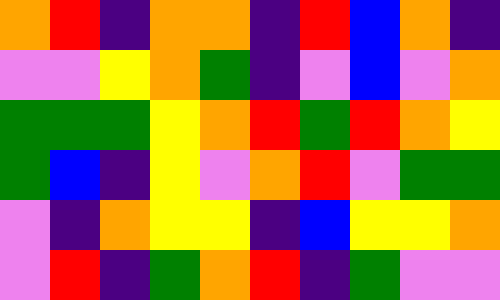[["orange", "red", "indigo", "orange", "orange", "indigo", "red", "blue", "orange", "indigo"], ["violet", "violet", "yellow", "orange", "green", "indigo", "violet", "blue", "violet", "orange"], ["green", "green", "green", "yellow", "orange", "red", "green", "red", "orange", "yellow"], ["green", "blue", "indigo", "yellow", "violet", "orange", "red", "violet", "green", "green"], ["violet", "indigo", "orange", "yellow", "yellow", "indigo", "blue", "yellow", "yellow", "orange"], ["violet", "red", "indigo", "green", "orange", "red", "indigo", "green", "violet", "violet"]]